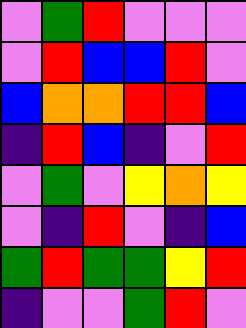[["violet", "green", "red", "violet", "violet", "violet"], ["violet", "red", "blue", "blue", "red", "violet"], ["blue", "orange", "orange", "red", "red", "blue"], ["indigo", "red", "blue", "indigo", "violet", "red"], ["violet", "green", "violet", "yellow", "orange", "yellow"], ["violet", "indigo", "red", "violet", "indigo", "blue"], ["green", "red", "green", "green", "yellow", "red"], ["indigo", "violet", "violet", "green", "red", "violet"]]